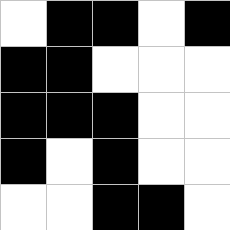[["white", "black", "black", "white", "black"], ["black", "black", "white", "white", "white"], ["black", "black", "black", "white", "white"], ["black", "white", "black", "white", "white"], ["white", "white", "black", "black", "white"]]